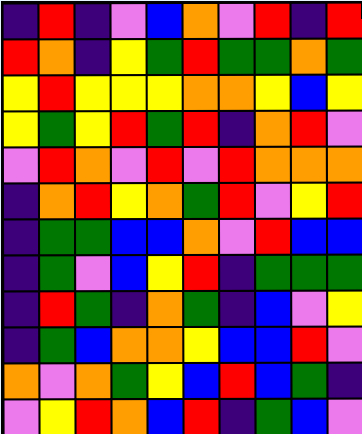[["indigo", "red", "indigo", "violet", "blue", "orange", "violet", "red", "indigo", "red"], ["red", "orange", "indigo", "yellow", "green", "red", "green", "green", "orange", "green"], ["yellow", "red", "yellow", "yellow", "yellow", "orange", "orange", "yellow", "blue", "yellow"], ["yellow", "green", "yellow", "red", "green", "red", "indigo", "orange", "red", "violet"], ["violet", "red", "orange", "violet", "red", "violet", "red", "orange", "orange", "orange"], ["indigo", "orange", "red", "yellow", "orange", "green", "red", "violet", "yellow", "red"], ["indigo", "green", "green", "blue", "blue", "orange", "violet", "red", "blue", "blue"], ["indigo", "green", "violet", "blue", "yellow", "red", "indigo", "green", "green", "green"], ["indigo", "red", "green", "indigo", "orange", "green", "indigo", "blue", "violet", "yellow"], ["indigo", "green", "blue", "orange", "orange", "yellow", "blue", "blue", "red", "violet"], ["orange", "violet", "orange", "green", "yellow", "blue", "red", "blue", "green", "indigo"], ["violet", "yellow", "red", "orange", "blue", "red", "indigo", "green", "blue", "violet"]]